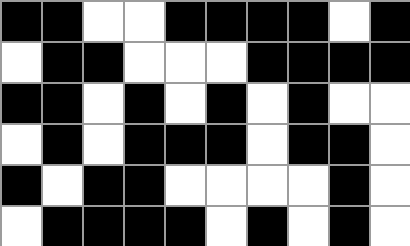[["black", "black", "white", "white", "black", "black", "black", "black", "white", "black"], ["white", "black", "black", "white", "white", "white", "black", "black", "black", "black"], ["black", "black", "white", "black", "white", "black", "white", "black", "white", "white"], ["white", "black", "white", "black", "black", "black", "white", "black", "black", "white"], ["black", "white", "black", "black", "white", "white", "white", "white", "black", "white"], ["white", "black", "black", "black", "black", "white", "black", "white", "black", "white"]]